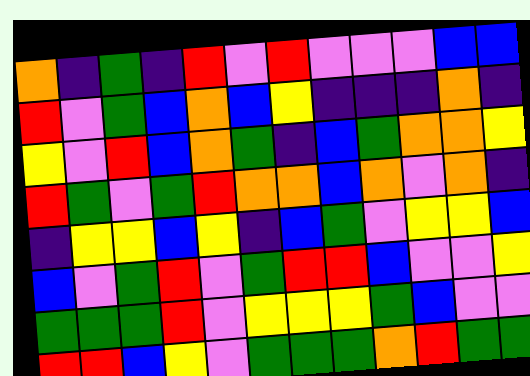[["orange", "indigo", "green", "indigo", "red", "violet", "red", "violet", "violet", "violet", "blue", "blue"], ["red", "violet", "green", "blue", "orange", "blue", "yellow", "indigo", "indigo", "indigo", "orange", "indigo"], ["yellow", "violet", "red", "blue", "orange", "green", "indigo", "blue", "green", "orange", "orange", "yellow"], ["red", "green", "violet", "green", "red", "orange", "orange", "blue", "orange", "violet", "orange", "indigo"], ["indigo", "yellow", "yellow", "blue", "yellow", "indigo", "blue", "green", "violet", "yellow", "yellow", "blue"], ["blue", "violet", "green", "red", "violet", "green", "red", "red", "blue", "violet", "violet", "yellow"], ["green", "green", "green", "red", "violet", "yellow", "yellow", "yellow", "green", "blue", "violet", "violet"], ["red", "red", "blue", "yellow", "violet", "green", "green", "green", "orange", "red", "green", "green"]]